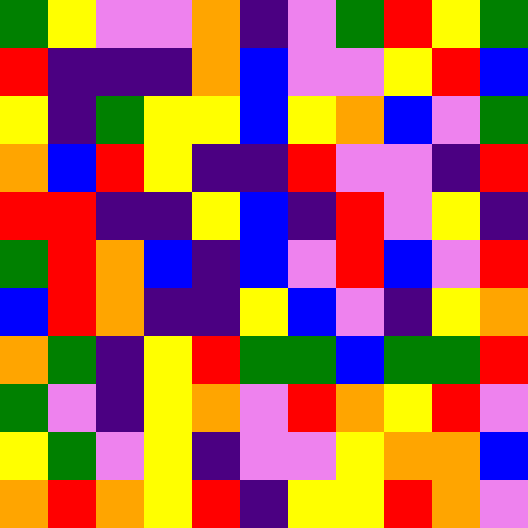[["green", "yellow", "violet", "violet", "orange", "indigo", "violet", "green", "red", "yellow", "green"], ["red", "indigo", "indigo", "indigo", "orange", "blue", "violet", "violet", "yellow", "red", "blue"], ["yellow", "indigo", "green", "yellow", "yellow", "blue", "yellow", "orange", "blue", "violet", "green"], ["orange", "blue", "red", "yellow", "indigo", "indigo", "red", "violet", "violet", "indigo", "red"], ["red", "red", "indigo", "indigo", "yellow", "blue", "indigo", "red", "violet", "yellow", "indigo"], ["green", "red", "orange", "blue", "indigo", "blue", "violet", "red", "blue", "violet", "red"], ["blue", "red", "orange", "indigo", "indigo", "yellow", "blue", "violet", "indigo", "yellow", "orange"], ["orange", "green", "indigo", "yellow", "red", "green", "green", "blue", "green", "green", "red"], ["green", "violet", "indigo", "yellow", "orange", "violet", "red", "orange", "yellow", "red", "violet"], ["yellow", "green", "violet", "yellow", "indigo", "violet", "violet", "yellow", "orange", "orange", "blue"], ["orange", "red", "orange", "yellow", "red", "indigo", "yellow", "yellow", "red", "orange", "violet"]]